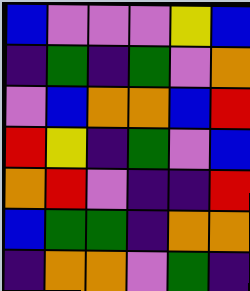[["blue", "violet", "violet", "violet", "yellow", "blue"], ["indigo", "green", "indigo", "green", "violet", "orange"], ["violet", "blue", "orange", "orange", "blue", "red"], ["red", "yellow", "indigo", "green", "violet", "blue"], ["orange", "red", "violet", "indigo", "indigo", "red"], ["blue", "green", "green", "indigo", "orange", "orange"], ["indigo", "orange", "orange", "violet", "green", "indigo"]]